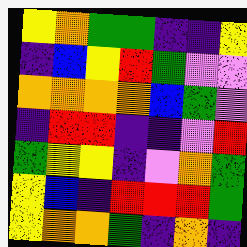[["yellow", "orange", "green", "green", "indigo", "indigo", "yellow"], ["indigo", "blue", "yellow", "red", "green", "violet", "violet"], ["orange", "orange", "orange", "orange", "blue", "green", "violet"], ["indigo", "red", "red", "indigo", "indigo", "violet", "red"], ["green", "yellow", "yellow", "indigo", "violet", "orange", "green"], ["yellow", "blue", "indigo", "red", "red", "red", "green"], ["yellow", "orange", "orange", "green", "indigo", "orange", "indigo"]]